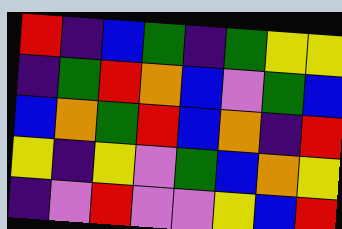[["red", "indigo", "blue", "green", "indigo", "green", "yellow", "yellow"], ["indigo", "green", "red", "orange", "blue", "violet", "green", "blue"], ["blue", "orange", "green", "red", "blue", "orange", "indigo", "red"], ["yellow", "indigo", "yellow", "violet", "green", "blue", "orange", "yellow"], ["indigo", "violet", "red", "violet", "violet", "yellow", "blue", "red"]]